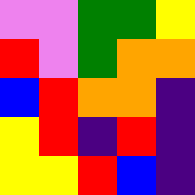[["violet", "violet", "green", "green", "yellow"], ["red", "violet", "green", "orange", "orange"], ["blue", "red", "orange", "orange", "indigo"], ["yellow", "red", "indigo", "red", "indigo"], ["yellow", "yellow", "red", "blue", "indigo"]]